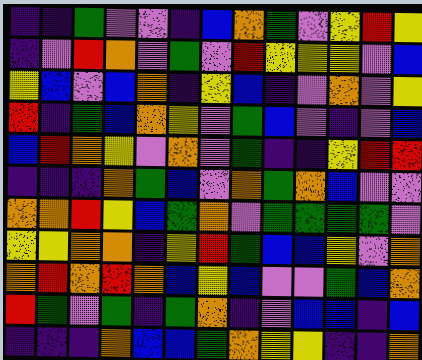[["indigo", "indigo", "green", "violet", "violet", "indigo", "blue", "orange", "green", "violet", "yellow", "red", "yellow"], ["indigo", "violet", "red", "orange", "violet", "green", "violet", "red", "yellow", "yellow", "yellow", "violet", "blue"], ["yellow", "blue", "violet", "blue", "orange", "indigo", "yellow", "blue", "indigo", "violet", "orange", "violet", "yellow"], ["red", "indigo", "green", "blue", "orange", "yellow", "violet", "green", "blue", "violet", "indigo", "violet", "blue"], ["blue", "red", "orange", "yellow", "violet", "orange", "violet", "green", "indigo", "indigo", "yellow", "red", "red"], ["indigo", "indigo", "indigo", "orange", "green", "blue", "violet", "orange", "green", "orange", "blue", "violet", "violet"], ["orange", "orange", "red", "yellow", "blue", "green", "orange", "violet", "green", "green", "green", "green", "violet"], ["yellow", "yellow", "orange", "orange", "indigo", "yellow", "red", "green", "blue", "blue", "yellow", "violet", "orange"], ["orange", "red", "orange", "red", "orange", "blue", "yellow", "blue", "violet", "violet", "green", "blue", "orange"], ["red", "green", "violet", "green", "indigo", "green", "orange", "indigo", "violet", "blue", "blue", "indigo", "blue"], ["indigo", "indigo", "indigo", "orange", "blue", "blue", "green", "orange", "yellow", "yellow", "indigo", "indigo", "orange"]]